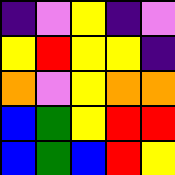[["indigo", "violet", "yellow", "indigo", "violet"], ["yellow", "red", "yellow", "yellow", "indigo"], ["orange", "violet", "yellow", "orange", "orange"], ["blue", "green", "yellow", "red", "red"], ["blue", "green", "blue", "red", "yellow"]]